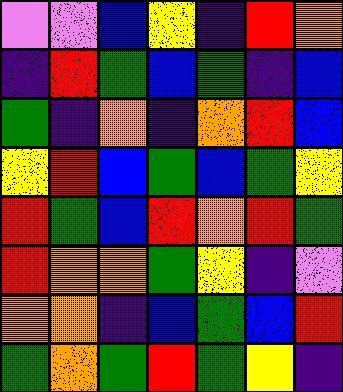[["violet", "violet", "blue", "yellow", "indigo", "red", "orange"], ["indigo", "red", "green", "blue", "green", "indigo", "blue"], ["green", "indigo", "orange", "indigo", "orange", "red", "blue"], ["yellow", "red", "blue", "green", "blue", "green", "yellow"], ["red", "green", "blue", "red", "orange", "red", "green"], ["red", "orange", "orange", "green", "yellow", "indigo", "violet"], ["orange", "orange", "indigo", "blue", "green", "blue", "red"], ["green", "orange", "green", "red", "green", "yellow", "indigo"]]